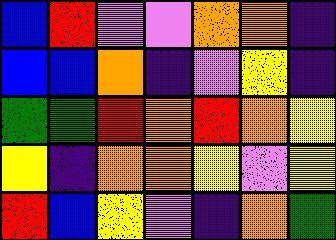[["blue", "red", "violet", "violet", "orange", "orange", "indigo"], ["blue", "blue", "orange", "indigo", "violet", "yellow", "indigo"], ["green", "green", "red", "orange", "red", "orange", "yellow"], ["yellow", "indigo", "orange", "orange", "yellow", "violet", "yellow"], ["red", "blue", "yellow", "violet", "indigo", "orange", "green"]]